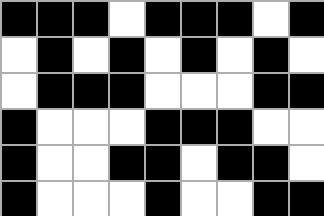[["black", "black", "black", "white", "black", "black", "black", "white", "black"], ["white", "black", "white", "black", "white", "black", "white", "black", "white"], ["white", "black", "black", "black", "white", "white", "white", "black", "black"], ["black", "white", "white", "white", "black", "black", "black", "white", "white"], ["black", "white", "white", "black", "black", "white", "black", "black", "white"], ["black", "white", "white", "white", "black", "white", "white", "black", "black"]]